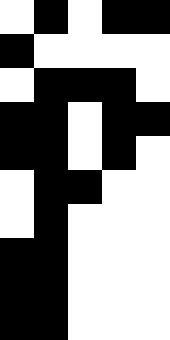[["white", "black", "white", "black", "black"], ["black", "white", "white", "white", "white"], ["white", "black", "black", "black", "white"], ["black", "black", "white", "black", "black"], ["black", "black", "white", "black", "white"], ["white", "black", "black", "white", "white"], ["white", "black", "white", "white", "white"], ["black", "black", "white", "white", "white"], ["black", "black", "white", "white", "white"], ["black", "black", "white", "white", "white"]]